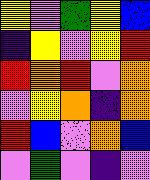[["yellow", "violet", "green", "yellow", "blue"], ["indigo", "yellow", "violet", "yellow", "red"], ["red", "orange", "red", "violet", "orange"], ["violet", "yellow", "orange", "indigo", "orange"], ["red", "blue", "violet", "orange", "blue"], ["violet", "green", "violet", "indigo", "violet"]]